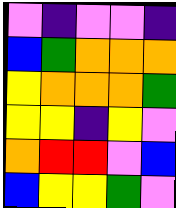[["violet", "indigo", "violet", "violet", "indigo"], ["blue", "green", "orange", "orange", "orange"], ["yellow", "orange", "orange", "orange", "green"], ["yellow", "yellow", "indigo", "yellow", "violet"], ["orange", "red", "red", "violet", "blue"], ["blue", "yellow", "yellow", "green", "violet"]]